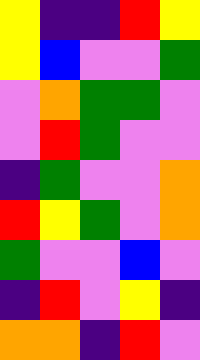[["yellow", "indigo", "indigo", "red", "yellow"], ["yellow", "blue", "violet", "violet", "green"], ["violet", "orange", "green", "green", "violet"], ["violet", "red", "green", "violet", "violet"], ["indigo", "green", "violet", "violet", "orange"], ["red", "yellow", "green", "violet", "orange"], ["green", "violet", "violet", "blue", "violet"], ["indigo", "red", "violet", "yellow", "indigo"], ["orange", "orange", "indigo", "red", "violet"]]